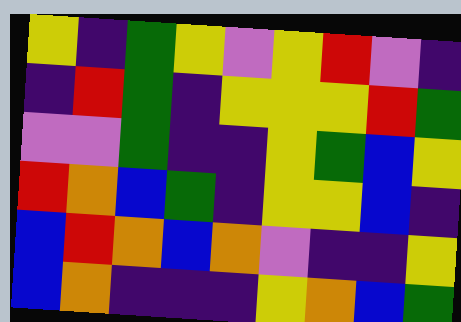[["yellow", "indigo", "green", "yellow", "violet", "yellow", "red", "violet", "indigo"], ["indigo", "red", "green", "indigo", "yellow", "yellow", "yellow", "red", "green"], ["violet", "violet", "green", "indigo", "indigo", "yellow", "green", "blue", "yellow"], ["red", "orange", "blue", "green", "indigo", "yellow", "yellow", "blue", "indigo"], ["blue", "red", "orange", "blue", "orange", "violet", "indigo", "indigo", "yellow"], ["blue", "orange", "indigo", "indigo", "indigo", "yellow", "orange", "blue", "green"]]